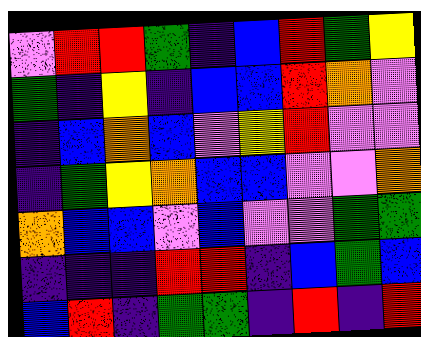[["violet", "red", "red", "green", "indigo", "blue", "red", "green", "yellow"], ["green", "indigo", "yellow", "indigo", "blue", "blue", "red", "orange", "violet"], ["indigo", "blue", "orange", "blue", "violet", "yellow", "red", "violet", "violet"], ["indigo", "green", "yellow", "orange", "blue", "blue", "violet", "violet", "orange"], ["orange", "blue", "blue", "violet", "blue", "violet", "violet", "green", "green"], ["indigo", "indigo", "indigo", "red", "red", "indigo", "blue", "green", "blue"], ["blue", "red", "indigo", "green", "green", "indigo", "red", "indigo", "red"]]